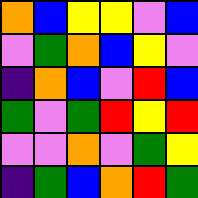[["orange", "blue", "yellow", "yellow", "violet", "blue"], ["violet", "green", "orange", "blue", "yellow", "violet"], ["indigo", "orange", "blue", "violet", "red", "blue"], ["green", "violet", "green", "red", "yellow", "red"], ["violet", "violet", "orange", "violet", "green", "yellow"], ["indigo", "green", "blue", "orange", "red", "green"]]